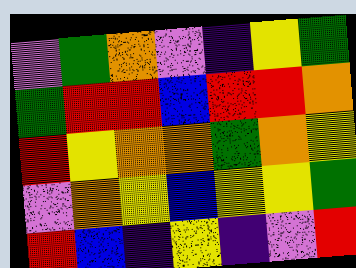[["violet", "green", "orange", "violet", "indigo", "yellow", "green"], ["green", "red", "red", "blue", "red", "red", "orange"], ["red", "yellow", "orange", "orange", "green", "orange", "yellow"], ["violet", "orange", "yellow", "blue", "yellow", "yellow", "green"], ["red", "blue", "indigo", "yellow", "indigo", "violet", "red"]]